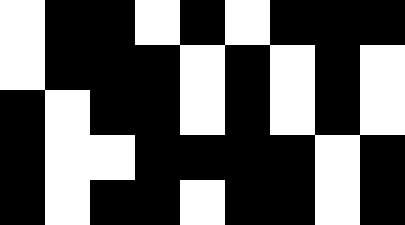[["white", "black", "black", "white", "black", "white", "black", "black", "black"], ["white", "black", "black", "black", "white", "black", "white", "black", "white"], ["black", "white", "black", "black", "white", "black", "white", "black", "white"], ["black", "white", "white", "black", "black", "black", "black", "white", "black"], ["black", "white", "black", "black", "white", "black", "black", "white", "black"]]